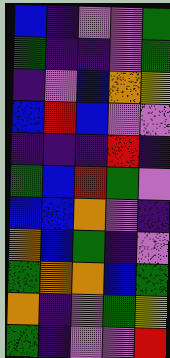[["blue", "indigo", "violet", "violet", "green"], ["green", "indigo", "indigo", "violet", "green"], ["indigo", "violet", "blue", "orange", "yellow"], ["blue", "red", "blue", "violet", "violet"], ["indigo", "indigo", "indigo", "red", "indigo"], ["green", "blue", "red", "green", "violet"], ["blue", "blue", "orange", "violet", "indigo"], ["orange", "blue", "green", "indigo", "violet"], ["green", "orange", "orange", "blue", "green"], ["orange", "indigo", "violet", "green", "yellow"], ["green", "indigo", "violet", "violet", "red"]]